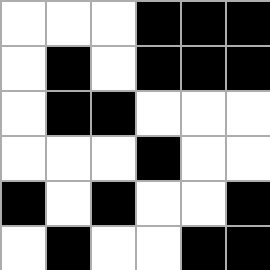[["white", "white", "white", "black", "black", "black"], ["white", "black", "white", "black", "black", "black"], ["white", "black", "black", "white", "white", "white"], ["white", "white", "white", "black", "white", "white"], ["black", "white", "black", "white", "white", "black"], ["white", "black", "white", "white", "black", "black"]]